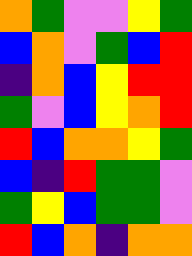[["orange", "green", "violet", "violet", "yellow", "green"], ["blue", "orange", "violet", "green", "blue", "red"], ["indigo", "orange", "blue", "yellow", "red", "red"], ["green", "violet", "blue", "yellow", "orange", "red"], ["red", "blue", "orange", "orange", "yellow", "green"], ["blue", "indigo", "red", "green", "green", "violet"], ["green", "yellow", "blue", "green", "green", "violet"], ["red", "blue", "orange", "indigo", "orange", "orange"]]